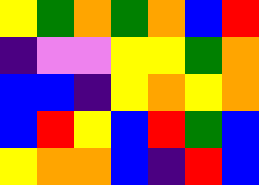[["yellow", "green", "orange", "green", "orange", "blue", "red"], ["indigo", "violet", "violet", "yellow", "yellow", "green", "orange"], ["blue", "blue", "indigo", "yellow", "orange", "yellow", "orange"], ["blue", "red", "yellow", "blue", "red", "green", "blue"], ["yellow", "orange", "orange", "blue", "indigo", "red", "blue"]]